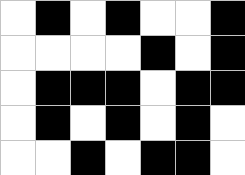[["white", "black", "white", "black", "white", "white", "black"], ["white", "white", "white", "white", "black", "white", "black"], ["white", "black", "black", "black", "white", "black", "black"], ["white", "black", "white", "black", "white", "black", "white"], ["white", "white", "black", "white", "black", "black", "white"]]